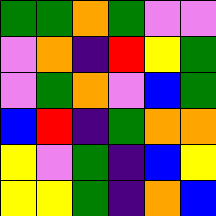[["green", "green", "orange", "green", "violet", "violet"], ["violet", "orange", "indigo", "red", "yellow", "green"], ["violet", "green", "orange", "violet", "blue", "green"], ["blue", "red", "indigo", "green", "orange", "orange"], ["yellow", "violet", "green", "indigo", "blue", "yellow"], ["yellow", "yellow", "green", "indigo", "orange", "blue"]]